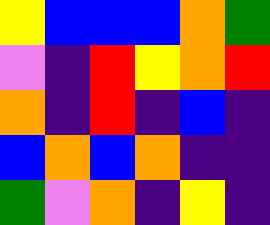[["yellow", "blue", "blue", "blue", "orange", "green"], ["violet", "indigo", "red", "yellow", "orange", "red"], ["orange", "indigo", "red", "indigo", "blue", "indigo"], ["blue", "orange", "blue", "orange", "indigo", "indigo"], ["green", "violet", "orange", "indigo", "yellow", "indigo"]]